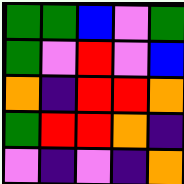[["green", "green", "blue", "violet", "green"], ["green", "violet", "red", "violet", "blue"], ["orange", "indigo", "red", "red", "orange"], ["green", "red", "red", "orange", "indigo"], ["violet", "indigo", "violet", "indigo", "orange"]]